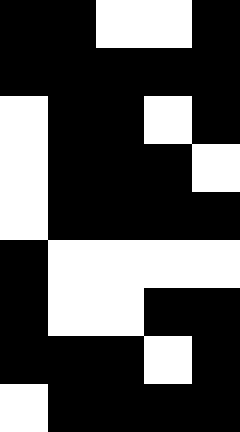[["black", "black", "white", "white", "black"], ["black", "black", "black", "black", "black"], ["white", "black", "black", "white", "black"], ["white", "black", "black", "black", "white"], ["white", "black", "black", "black", "black"], ["black", "white", "white", "white", "white"], ["black", "white", "white", "black", "black"], ["black", "black", "black", "white", "black"], ["white", "black", "black", "black", "black"]]